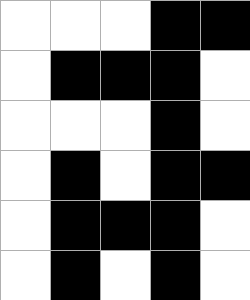[["white", "white", "white", "black", "black"], ["white", "black", "black", "black", "white"], ["white", "white", "white", "black", "white"], ["white", "black", "white", "black", "black"], ["white", "black", "black", "black", "white"], ["white", "black", "white", "black", "white"]]